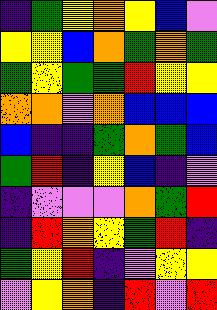[["indigo", "green", "yellow", "orange", "yellow", "blue", "violet"], ["yellow", "yellow", "blue", "orange", "green", "orange", "green"], ["green", "yellow", "green", "green", "red", "yellow", "yellow"], ["orange", "orange", "violet", "orange", "blue", "blue", "blue"], ["blue", "indigo", "indigo", "green", "orange", "green", "blue"], ["green", "red", "indigo", "yellow", "blue", "indigo", "violet"], ["indigo", "violet", "violet", "violet", "orange", "green", "red"], ["indigo", "red", "orange", "yellow", "green", "red", "indigo"], ["green", "yellow", "red", "indigo", "violet", "yellow", "yellow"], ["violet", "yellow", "orange", "indigo", "red", "violet", "red"]]